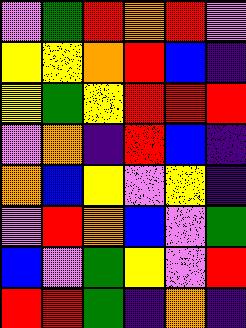[["violet", "green", "red", "orange", "red", "violet"], ["yellow", "yellow", "orange", "red", "blue", "indigo"], ["yellow", "green", "yellow", "red", "red", "red"], ["violet", "orange", "indigo", "red", "blue", "indigo"], ["orange", "blue", "yellow", "violet", "yellow", "indigo"], ["violet", "red", "orange", "blue", "violet", "green"], ["blue", "violet", "green", "yellow", "violet", "red"], ["red", "red", "green", "indigo", "orange", "indigo"]]